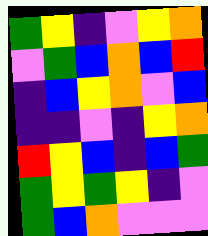[["green", "yellow", "indigo", "violet", "yellow", "orange"], ["violet", "green", "blue", "orange", "blue", "red"], ["indigo", "blue", "yellow", "orange", "violet", "blue"], ["indigo", "indigo", "violet", "indigo", "yellow", "orange"], ["red", "yellow", "blue", "indigo", "blue", "green"], ["green", "yellow", "green", "yellow", "indigo", "violet"], ["green", "blue", "orange", "violet", "violet", "violet"]]